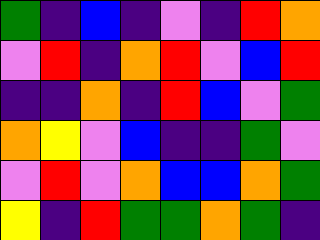[["green", "indigo", "blue", "indigo", "violet", "indigo", "red", "orange"], ["violet", "red", "indigo", "orange", "red", "violet", "blue", "red"], ["indigo", "indigo", "orange", "indigo", "red", "blue", "violet", "green"], ["orange", "yellow", "violet", "blue", "indigo", "indigo", "green", "violet"], ["violet", "red", "violet", "orange", "blue", "blue", "orange", "green"], ["yellow", "indigo", "red", "green", "green", "orange", "green", "indigo"]]